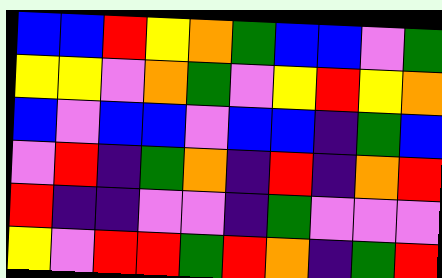[["blue", "blue", "red", "yellow", "orange", "green", "blue", "blue", "violet", "green"], ["yellow", "yellow", "violet", "orange", "green", "violet", "yellow", "red", "yellow", "orange"], ["blue", "violet", "blue", "blue", "violet", "blue", "blue", "indigo", "green", "blue"], ["violet", "red", "indigo", "green", "orange", "indigo", "red", "indigo", "orange", "red"], ["red", "indigo", "indigo", "violet", "violet", "indigo", "green", "violet", "violet", "violet"], ["yellow", "violet", "red", "red", "green", "red", "orange", "indigo", "green", "red"]]